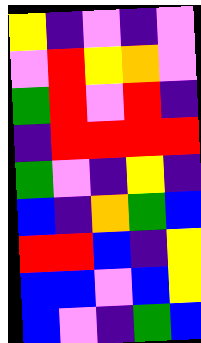[["yellow", "indigo", "violet", "indigo", "violet"], ["violet", "red", "yellow", "orange", "violet"], ["green", "red", "violet", "red", "indigo"], ["indigo", "red", "red", "red", "red"], ["green", "violet", "indigo", "yellow", "indigo"], ["blue", "indigo", "orange", "green", "blue"], ["red", "red", "blue", "indigo", "yellow"], ["blue", "blue", "violet", "blue", "yellow"], ["blue", "violet", "indigo", "green", "blue"]]